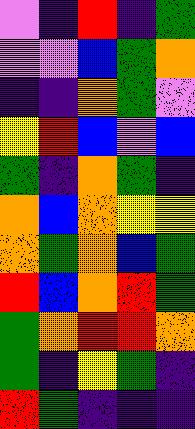[["violet", "indigo", "red", "indigo", "green"], ["violet", "violet", "blue", "green", "orange"], ["indigo", "indigo", "orange", "green", "violet"], ["yellow", "red", "blue", "violet", "blue"], ["green", "indigo", "orange", "green", "indigo"], ["orange", "blue", "orange", "yellow", "yellow"], ["orange", "green", "orange", "blue", "green"], ["red", "blue", "orange", "red", "green"], ["green", "orange", "red", "red", "orange"], ["green", "indigo", "yellow", "green", "indigo"], ["red", "green", "indigo", "indigo", "indigo"]]